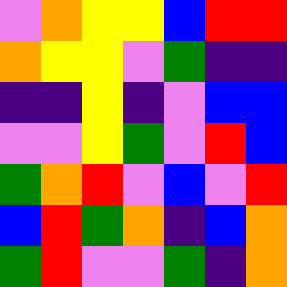[["violet", "orange", "yellow", "yellow", "blue", "red", "red"], ["orange", "yellow", "yellow", "violet", "green", "indigo", "indigo"], ["indigo", "indigo", "yellow", "indigo", "violet", "blue", "blue"], ["violet", "violet", "yellow", "green", "violet", "red", "blue"], ["green", "orange", "red", "violet", "blue", "violet", "red"], ["blue", "red", "green", "orange", "indigo", "blue", "orange"], ["green", "red", "violet", "violet", "green", "indigo", "orange"]]